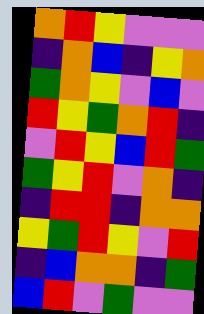[["orange", "red", "yellow", "violet", "violet", "violet"], ["indigo", "orange", "blue", "indigo", "yellow", "orange"], ["green", "orange", "yellow", "violet", "blue", "violet"], ["red", "yellow", "green", "orange", "red", "indigo"], ["violet", "red", "yellow", "blue", "red", "green"], ["green", "yellow", "red", "violet", "orange", "indigo"], ["indigo", "red", "red", "indigo", "orange", "orange"], ["yellow", "green", "red", "yellow", "violet", "red"], ["indigo", "blue", "orange", "orange", "indigo", "green"], ["blue", "red", "violet", "green", "violet", "violet"]]